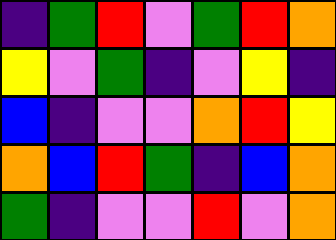[["indigo", "green", "red", "violet", "green", "red", "orange"], ["yellow", "violet", "green", "indigo", "violet", "yellow", "indigo"], ["blue", "indigo", "violet", "violet", "orange", "red", "yellow"], ["orange", "blue", "red", "green", "indigo", "blue", "orange"], ["green", "indigo", "violet", "violet", "red", "violet", "orange"]]